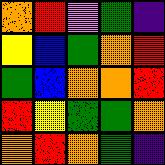[["orange", "red", "violet", "green", "indigo"], ["yellow", "blue", "green", "orange", "red"], ["green", "blue", "orange", "orange", "red"], ["red", "yellow", "green", "green", "orange"], ["orange", "red", "orange", "green", "indigo"]]